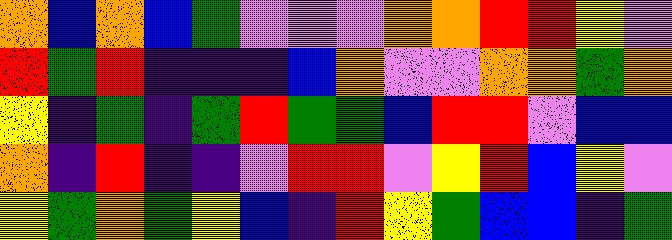[["orange", "blue", "orange", "blue", "green", "violet", "violet", "violet", "orange", "orange", "red", "red", "yellow", "violet"], ["red", "green", "red", "indigo", "indigo", "indigo", "blue", "orange", "violet", "violet", "orange", "orange", "green", "orange"], ["yellow", "indigo", "green", "indigo", "green", "red", "green", "green", "blue", "red", "red", "violet", "blue", "blue"], ["orange", "indigo", "red", "indigo", "indigo", "violet", "red", "red", "violet", "yellow", "red", "blue", "yellow", "violet"], ["yellow", "green", "orange", "green", "yellow", "blue", "indigo", "red", "yellow", "green", "blue", "blue", "indigo", "green"]]